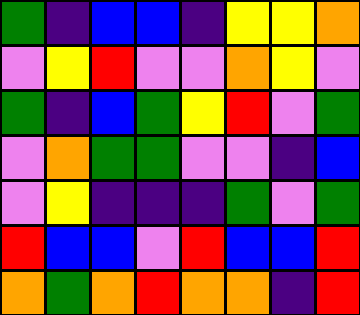[["green", "indigo", "blue", "blue", "indigo", "yellow", "yellow", "orange"], ["violet", "yellow", "red", "violet", "violet", "orange", "yellow", "violet"], ["green", "indigo", "blue", "green", "yellow", "red", "violet", "green"], ["violet", "orange", "green", "green", "violet", "violet", "indigo", "blue"], ["violet", "yellow", "indigo", "indigo", "indigo", "green", "violet", "green"], ["red", "blue", "blue", "violet", "red", "blue", "blue", "red"], ["orange", "green", "orange", "red", "orange", "orange", "indigo", "red"]]